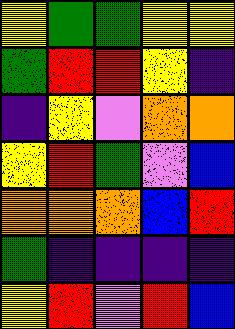[["yellow", "green", "green", "yellow", "yellow"], ["green", "red", "red", "yellow", "indigo"], ["indigo", "yellow", "violet", "orange", "orange"], ["yellow", "red", "green", "violet", "blue"], ["orange", "orange", "orange", "blue", "red"], ["green", "indigo", "indigo", "indigo", "indigo"], ["yellow", "red", "violet", "red", "blue"]]